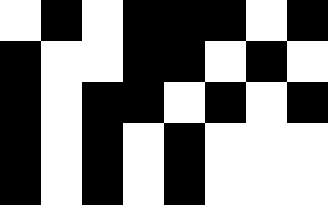[["white", "black", "white", "black", "black", "black", "white", "black"], ["black", "white", "white", "black", "black", "white", "black", "white"], ["black", "white", "black", "black", "white", "black", "white", "black"], ["black", "white", "black", "white", "black", "white", "white", "white"], ["black", "white", "black", "white", "black", "white", "white", "white"]]